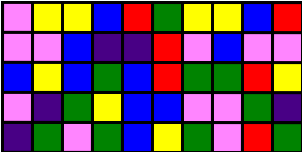[["violet", "yellow", "yellow", "blue", "red", "green", "yellow", "yellow", "blue", "red"], ["violet", "violet", "blue", "indigo", "indigo", "red", "violet", "blue", "violet", "violet"], ["blue", "yellow", "blue", "green", "blue", "red", "green", "green", "red", "yellow"], ["violet", "indigo", "green", "yellow", "blue", "blue", "violet", "violet", "green", "indigo"], ["indigo", "green", "violet", "green", "blue", "yellow", "green", "violet", "red", "green"]]